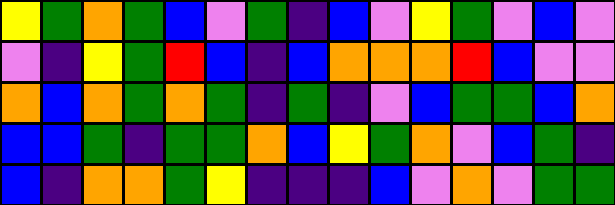[["yellow", "green", "orange", "green", "blue", "violet", "green", "indigo", "blue", "violet", "yellow", "green", "violet", "blue", "violet"], ["violet", "indigo", "yellow", "green", "red", "blue", "indigo", "blue", "orange", "orange", "orange", "red", "blue", "violet", "violet"], ["orange", "blue", "orange", "green", "orange", "green", "indigo", "green", "indigo", "violet", "blue", "green", "green", "blue", "orange"], ["blue", "blue", "green", "indigo", "green", "green", "orange", "blue", "yellow", "green", "orange", "violet", "blue", "green", "indigo"], ["blue", "indigo", "orange", "orange", "green", "yellow", "indigo", "indigo", "indigo", "blue", "violet", "orange", "violet", "green", "green"]]